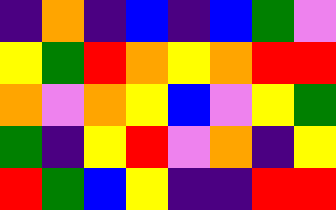[["indigo", "orange", "indigo", "blue", "indigo", "blue", "green", "violet"], ["yellow", "green", "red", "orange", "yellow", "orange", "red", "red"], ["orange", "violet", "orange", "yellow", "blue", "violet", "yellow", "green"], ["green", "indigo", "yellow", "red", "violet", "orange", "indigo", "yellow"], ["red", "green", "blue", "yellow", "indigo", "indigo", "red", "red"]]